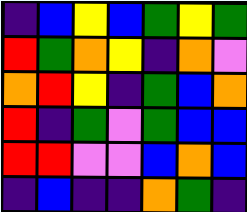[["indigo", "blue", "yellow", "blue", "green", "yellow", "green"], ["red", "green", "orange", "yellow", "indigo", "orange", "violet"], ["orange", "red", "yellow", "indigo", "green", "blue", "orange"], ["red", "indigo", "green", "violet", "green", "blue", "blue"], ["red", "red", "violet", "violet", "blue", "orange", "blue"], ["indigo", "blue", "indigo", "indigo", "orange", "green", "indigo"]]